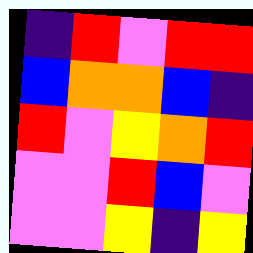[["indigo", "red", "violet", "red", "red"], ["blue", "orange", "orange", "blue", "indigo"], ["red", "violet", "yellow", "orange", "red"], ["violet", "violet", "red", "blue", "violet"], ["violet", "violet", "yellow", "indigo", "yellow"]]